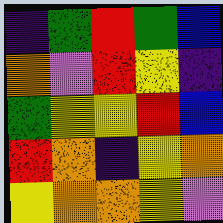[["indigo", "green", "red", "green", "blue"], ["orange", "violet", "red", "yellow", "indigo"], ["green", "yellow", "yellow", "red", "blue"], ["red", "orange", "indigo", "yellow", "orange"], ["yellow", "orange", "orange", "yellow", "violet"]]